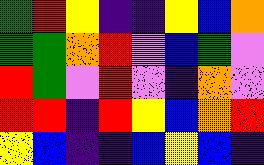[["green", "red", "yellow", "indigo", "indigo", "yellow", "blue", "orange"], ["green", "green", "orange", "red", "violet", "blue", "green", "violet"], ["red", "green", "violet", "red", "violet", "indigo", "orange", "violet"], ["red", "red", "indigo", "red", "yellow", "blue", "orange", "red"], ["yellow", "blue", "indigo", "indigo", "blue", "yellow", "blue", "indigo"]]